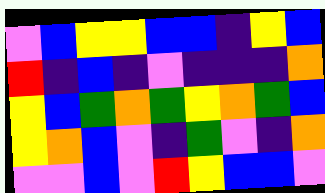[["violet", "blue", "yellow", "yellow", "blue", "blue", "indigo", "yellow", "blue"], ["red", "indigo", "blue", "indigo", "violet", "indigo", "indigo", "indigo", "orange"], ["yellow", "blue", "green", "orange", "green", "yellow", "orange", "green", "blue"], ["yellow", "orange", "blue", "violet", "indigo", "green", "violet", "indigo", "orange"], ["violet", "violet", "blue", "violet", "red", "yellow", "blue", "blue", "violet"]]